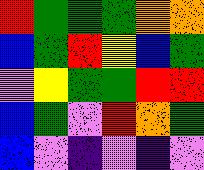[["red", "green", "green", "green", "orange", "orange"], ["blue", "green", "red", "yellow", "blue", "green"], ["violet", "yellow", "green", "green", "red", "red"], ["blue", "green", "violet", "red", "orange", "green"], ["blue", "violet", "indigo", "violet", "indigo", "violet"]]